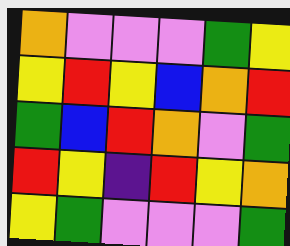[["orange", "violet", "violet", "violet", "green", "yellow"], ["yellow", "red", "yellow", "blue", "orange", "red"], ["green", "blue", "red", "orange", "violet", "green"], ["red", "yellow", "indigo", "red", "yellow", "orange"], ["yellow", "green", "violet", "violet", "violet", "green"]]